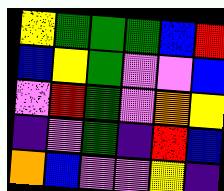[["yellow", "green", "green", "green", "blue", "red"], ["blue", "yellow", "green", "violet", "violet", "blue"], ["violet", "red", "green", "violet", "orange", "yellow"], ["indigo", "violet", "green", "indigo", "red", "blue"], ["orange", "blue", "violet", "violet", "yellow", "indigo"]]